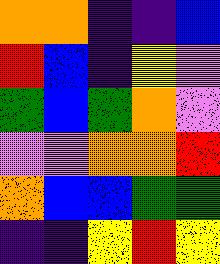[["orange", "orange", "indigo", "indigo", "blue"], ["red", "blue", "indigo", "yellow", "violet"], ["green", "blue", "green", "orange", "violet"], ["violet", "violet", "orange", "orange", "red"], ["orange", "blue", "blue", "green", "green"], ["indigo", "indigo", "yellow", "red", "yellow"]]